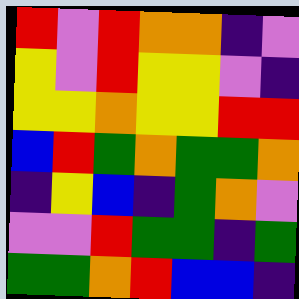[["red", "violet", "red", "orange", "orange", "indigo", "violet"], ["yellow", "violet", "red", "yellow", "yellow", "violet", "indigo"], ["yellow", "yellow", "orange", "yellow", "yellow", "red", "red"], ["blue", "red", "green", "orange", "green", "green", "orange"], ["indigo", "yellow", "blue", "indigo", "green", "orange", "violet"], ["violet", "violet", "red", "green", "green", "indigo", "green"], ["green", "green", "orange", "red", "blue", "blue", "indigo"]]